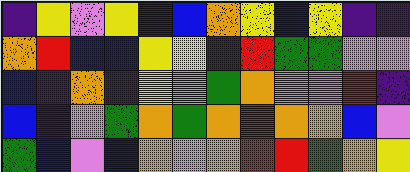[["indigo", "yellow", "violet", "yellow", "indigo", "blue", "orange", "yellow", "blue", "yellow", "indigo", "indigo"], ["orange", "red", "blue", "blue", "yellow", "yellow", "indigo", "red", "green", "green", "violet", "violet"], ["blue", "indigo", "orange", "indigo", "yellow", "violet", "green", "orange", "violet", "violet", "red", "indigo"], ["blue", "indigo", "violet", "green", "orange", "green", "orange", "red", "orange", "orange", "blue", "violet"], ["green", "blue", "violet", "blue", "orange", "violet", "orange", "red", "red", "green", "orange", "yellow"]]